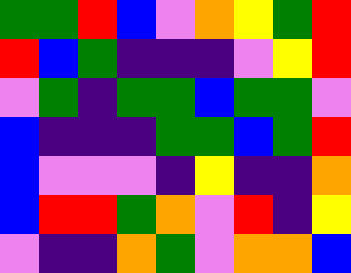[["green", "green", "red", "blue", "violet", "orange", "yellow", "green", "red"], ["red", "blue", "green", "indigo", "indigo", "indigo", "violet", "yellow", "red"], ["violet", "green", "indigo", "green", "green", "blue", "green", "green", "violet"], ["blue", "indigo", "indigo", "indigo", "green", "green", "blue", "green", "red"], ["blue", "violet", "violet", "violet", "indigo", "yellow", "indigo", "indigo", "orange"], ["blue", "red", "red", "green", "orange", "violet", "red", "indigo", "yellow"], ["violet", "indigo", "indigo", "orange", "green", "violet", "orange", "orange", "blue"]]